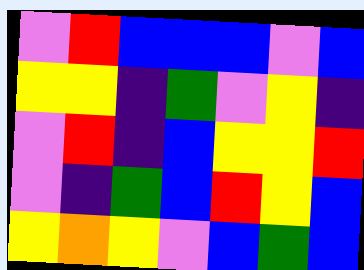[["violet", "red", "blue", "blue", "blue", "violet", "blue"], ["yellow", "yellow", "indigo", "green", "violet", "yellow", "indigo"], ["violet", "red", "indigo", "blue", "yellow", "yellow", "red"], ["violet", "indigo", "green", "blue", "red", "yellow", "blue"], ["yellow", "orange", "yellow", "violet", "blue", "green", "blue"]]